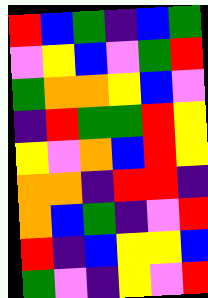[["red", "blue", "green", "indigo", "blue", "green"], ["violet", "yellow", "blue", "violet", "green", "red"], ["green", "orange", "orange", "yellow", "blue", "violet"], ["indigo", "red", "green", "green", "red", "yellow"], ["yellow", "violet", "orange", "blue", "red", "yellow"], ["orange", "orange", "indigo", "red", "red", "indigo"], ["orange", "blue", "green", "indigo", "violet", "red"], ["red", "indigo", "blue", "yellow", "yellow", "blue"], ["green", "violet", "indigo", "yellow", "violet", "red"]]